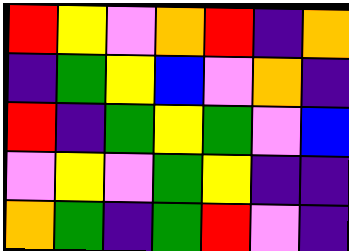[["red", "yellow", "violet", "orange", "red", "indigo", "orange"], ["indigo", "green", "yellow", "blue", "violet", "orange", "indigo"], ["red", "indigo", "green", "yellow", "green", "violet", "blue"], ["violet", "yellow", "violet", "green", "yellow", "indigo", "indigo"], ["orange", "green", "indigo", "green", "red", "violet", "indigo"]]